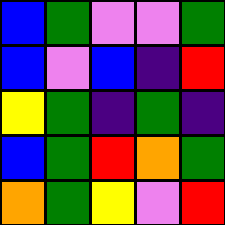[["blue", "green", "violet", "violet", "green"], ["blue", "violet", "blue", "indigo", "red"], ["yellow", "green", "indigo", "green", "indigo"], ["blue", "green", "red", "orange", "green"], ["orange", "green", "yellow", "violet", "red"]]